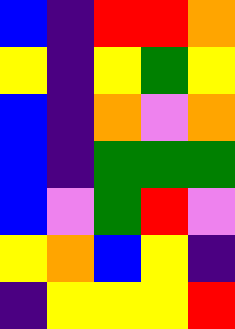[["blue", "indigo", "red", "red", "orange"], ["yellow", "indigo", "yellow", "green", "yellow"], ["blue", "indigo", "orange", "violet", "orange"], ["blue", "indigo", "green", "green", "green"], ["blue", "violet", "green", "red", "violet"], ["yellow", "orange", "blue", "yellow", "indigo"], ["indigo", "yellow", "yellow", "yellow", "red"]]